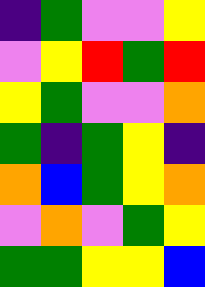[["indigo", "green", "violet", "violet", "yellow"], ["violet", "yellow", "red", "green", "red"], ["yellow", "green", "violet", "violet", "orange"], ["green", "indigo", "green", "yellow", "indigo"], ["orange", "blue", "green", "yellow", "orange"], ["violet", "orange", "violet", "green", "yellow"], ["green", "green", "yellow", "yellow", "blue"]]